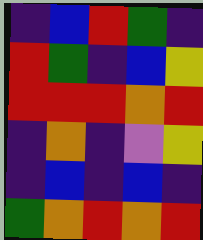[["indigo", "blue", "red", "green", "indigo"], ["red", "green", "indigo", "blue", "yellow"], ["red", "red", "red", "orange", "red"], ["indigo", "orange", "indigo", "violet", "yellow"], ["indigo", "blue", "indigo", "blue", "indigo"], ["green", "orange", "red", "orange", "red"]]